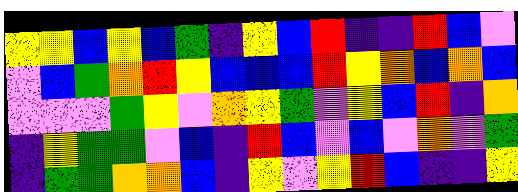[["yellow", "yellow", "blue", "yellow", "blue", "green", "indigo", "yellow", "blue", "red", "indigo", "indigo", "red", "blue", "violet"], ["violet", "blue", "green", "orange", "red", "yellow", "blue", "blue", "blue", "red", "yellow", "orange", "blue", "orange", "blue"], ["violet", "violet", "violet", "green", "yellow", "violet", "orange", "yellow", "green", "violet", "yellow", "blue", "red", "indigo", "orange"], ["indigo", "yellow", "green", "green", "violet", "blue", "indigo", "red", "blue", "violet", "blue", "violet", "orange", "violet", "green"], ["indigo", "green", "green", "orange", "orange", "blue", "indigo", "yellow", "violet", "yellow", "red", "blue", "indigo", "indigo", "yellow"]]